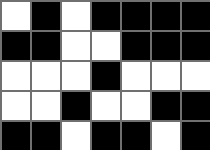[["white", "black", "white", "black", "black", "black", "black"], ["black", "black", "white", "white", "black", "black", "black"], ["white", "white", "white", "black", "white", "white", "white"], ["white", "white", "black", "white", "white", "black", "black"], ["black", "black", "white", "black", "black", "white", "black"]]